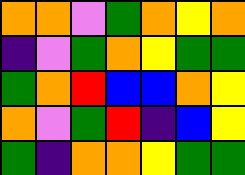[["orange", "orange", "violet", "green", "orange", "yellow", "orange"], ["indigo", "violet", "green", "orange", "yellow", "green", "green"], ["green", "orange", "red", "blue", "blue", "orange", "yellow"], ["orange", "violet", "green", "red", "indigo", "blue", "yellow"], ["green", "indigo", "orange", "orange", "yellow", "green", "green"]]